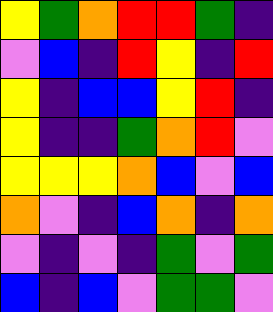[["yellow", "green", "orange", "red", "red", "green", "indigo"], ["violet", "blue", "indigo", "red", "yellow", "indigo", "red"], ["yellow", "indigo", "blue", "blue", "yellow", "red", "indigo"], ["yellow", "indigo", "indigo", "green", "orange", "red", "violet"], ["yellow", "yellow", "yellow", "orange", "blue", "violet", "blue"], ["orange", "violet", "indigo", "blue", "orange", "indigo", "orange"], ["violet", "indigo", "violet", "indigo", "green", "violet", "green"], ["blue", "indigo", "blue", "violet", "green", "green", "violet"]]